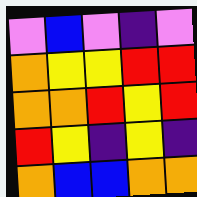[["violet", "blue", "violet", "indigo", "violet"], ["orange", "yellow", "yellow", "red", "red"], ["orange", "orange", "red", "yellow", "red"], ["red", "yellow", "indigo", "yellow", "indigo"], ["orange", "blue", "blue", "orange", "orange"]]